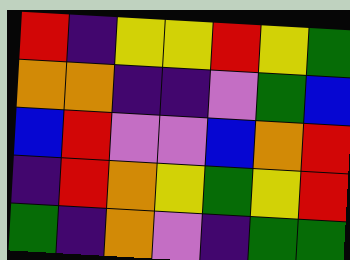[["red", "indigo", "yellow", "yellow", "red", "yellow", "green"], ["orange", "orange", "indigo", "indigo", "violet", "green", "blue"], ["blue", "red", "violet", "violet", "blue", "orange", "red"], ["indigo", "red", "orange", "yellow", "green", "yellow", "red"], ["green", "indigo", "orange", "violet", "indigo", "green", "green"]]